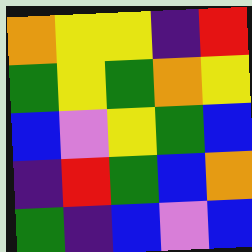[["orange", "yellow", "yellow", "indigo", "red"], ["green", "yellow", "green", "orange", "yellow"], ["blue", "violet", "yellow", "green", "blue"], ["indigo", "red", "green", "blue", "orange"], ["green", "indigo", "blue", "violet", "blue"]]